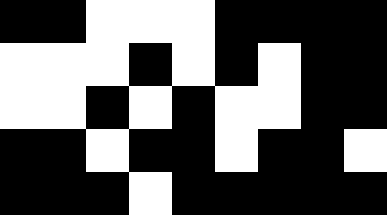[["black", "black", "white", "white", "white", "black", "black", "black", "black"], ["white", "white", "white", "black", "white", "black", "white", "black", "black"], ["white", "white", "black", "white", "black", "white", "white", "black", "black"], ["black", "black", "white", "black", "black", "white", "black", "black", "white"], ["black", "black", "black", "white", "black", "black", "black", "black", "black"]]